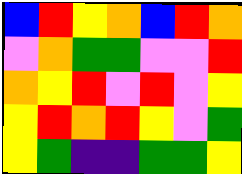[["blue", "red", "yellow", "orange", "blue", "red", "orange"], ["violet", "orange", "green", "green", "violet", "violet", "red"], ["orange", "yellow", "red", "violet", "red", "violet", "yellow"], ["yellow", "red", "orange", "red", "yellow", "violet", "green"], ["yellow", "green", "indigo", "indigo", "green", "green", "yellow"]]